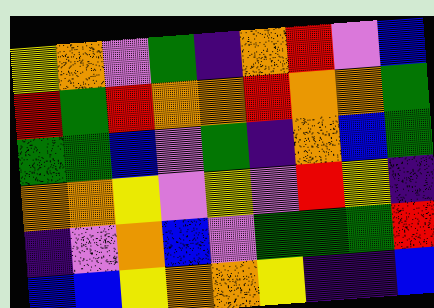[["yellow", "orange", "violet", "green", "indigo", "orange", "red", "violet", "blue"], ["red", "green", "red", "orange", "orange", "red", "orange", "orange", "green"], ["green", "green", "blue", "violet", "green", "indigo", "orange", "blue", "green"], ["orange", "orange", "yellow", "violet", "yellow", "violet", "red", "yellow", "indigo"], ["indigo", "violet", "orange", "blue", "violet", "green", "green", "green", "red"], ["blue", "blue", "yellow", "orange", "orange", "yellow", "indigo", "indigo", "blue"]]